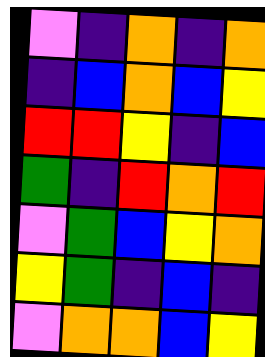[["violet", "indigo", "orange", "indigo", "orange"], ["indigo", "blue", "orange", "blue", "yellow"], ["red", "red", "yellow", "indigo", "blue"], ["green", "indigo", "red", "orange", "red"], ["violet", "green", "blue", "yellow", "orange"], ["yellow", "green", "indigo", "blue", "indigo"], ["violet", "orange", "orange", "blue", "yellow"]]